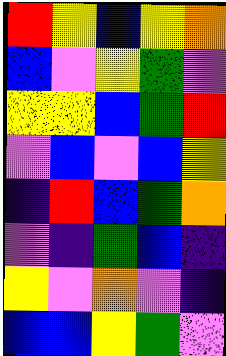[["red", "yellow", "blue", "yellow", "orange"], ["blue", "violet", "yellow", "green", "violet"], ["yellow", "yellow", "blue", "green", "red"], ["violet", "blue", "violet", "blue", "yellow"], ["indigo", "red", "blue", "green", "orange"], ["violet", "indigo", "green", "blue", "indigo"], ["yellow", "violet", "orange", "violet", "indigo"], ["blue", "blue", "yellow", "green", "violet"]]